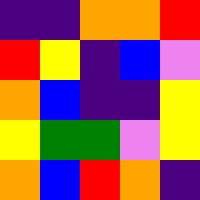[["indigo", "indigo", "orange", "orange", "red"], ["red", "yellow", "indigo", "blue", "violet"], ["orange", "blue", "indigo", "indigo", "yellow"], ["yellow", "green", "green", "violet", "yellow"], ["orange", "blue", "red", "orange", "indigo"]]